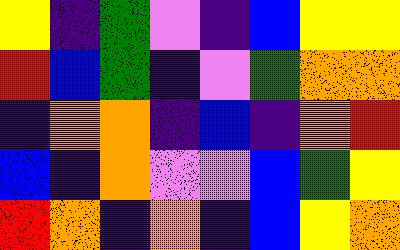[["yellow", "indigo", "green", "violet", "indigo", "blue", "yellow", "yellow"], ["red", "blue", "green", "indigo", "violet", "green", "orange", "orange"], ["indigo", "orange", "orange", "indigo", "blue", "indigo", "orange", "red"], ["blue", "indigo", "orange", "violet", "violet", "blue", "green", "yellow"], ["red", "orange", "indigo", "orange", "indigo", "blue", "yellow", "orange"]]